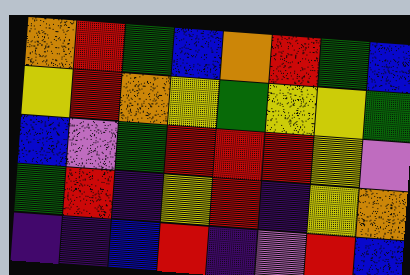[["orange", "red", "green", "blue", "orange", "red", "green", "blue"], ["yellow", "red", "orange", "yellow", "green", "yellow", "yellow", "green"], ["blue", "violet", "green", "red", "red", "red", "yellow", "violet"], ["green", "red", "indigo", "yellow", "red", "indigo", "yellow", "orange"], ["indigo", "indigo", "blue", "red", "indigo", "violet", "red", "blue"]]